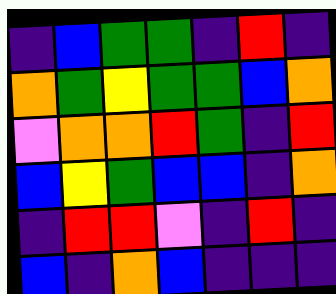[["indigo", "blue", "green", "green", "indigo", "red", "indigo"], ["orange", "green", "yellow", "green", "green", "blue", "orange"], ["violet", "orange", "orange", "red", "green", "indigo", "red"], ["blue", "yellow", "green", "blue", "blue", "indigo", "orange"], ["indigo", "red", "red", "violet", "indigo", "red", "indigo"], ["blue", "indigo", "orange", "blue", "indigo", "indigo", "indigo"]]